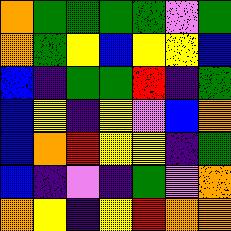[["orange", "green", "green", "green", "green", "violet", "green"], ["orange", "green", "yellow", "blue", "yellow", "yellow", "blue"], ["blue", "indigo", "green", "green", "red", "indigo", "green"], ["blue", "yellow", "indigo", "yellow", "violet", "blue", "orange"], ["blue", "orange", "red", "yellow", "yellow", "indigo", "green"], ["blue", "indigo", "violet", "indigo", "green", "violet", "orange"], ["orange", "yellow", "indigo", "yellow", "red", "orange", "orange"]]